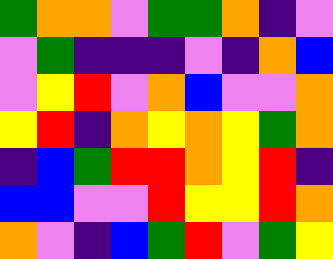[["green", "orange", "orange", "violet", "green", "green", "orange", "indigo", "violet"], ["violet", "green", "indigo", "indigo", "indigo", "violet", "indigo", "orange", "blue"], ["violet", "yellow", "red", "violet", "orange", "blue", "violet", "violet", "orange"], ["yellow", "red", "indigo", "orange", "yellow", "orange", "yellow", "green", "orange"], ["indigo", "blue", "green", "red", "red", "orange", "yellow", "red", "indigo"], ["blue", "blue", "violet", "violet", "red", "yellow", "yellow", "red", "orange"], ["orange", "violet", "indigo", "blue", "green", "red", "violet", "green", "yellow"]]